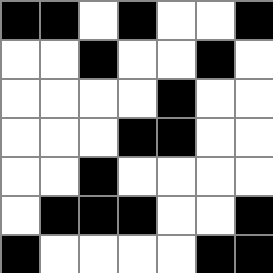[["black", "black", "white", "black", "white", "white", "black"], ["white", "white", "black", "white", "white", "black", "white"], ["white", "white", "white", "white", "black", "white", "white"], ["white", "white", "white", "black", "black", "white", "white"], ["white", "white", "black", "white", "white", "white", "white"], ["white", "black", "black", "black", "white", "white", "black"], ["black", "white", "white", "white", "white", "black", "black"]]